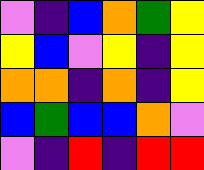[["violet", "indigo", "blue", "orange", "green", "yellow"], ["yellow", "blue", "violet", "yellow", "indigo", "yellow"], ["orange", "orange", "indigo", "orange", "indigo", "yellow"], ["blue", "green", "blue", "blue", "orange", "violet"], ["violet", "indigo", "red", "indigo", "red", "red"]]